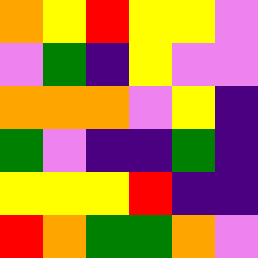[["orange", "yellow", "red", "yellow", "yellow", "violet"], ["violet", "green", "indigo", "yellow", "violet", "violet"], ["orange", "orange", "orange", "violet", "yellow", "indigo"], ["green", "violet", "indigo", "indigo", "green", "indigo"], ["yellow", "yellow", "yellow", "red", "indigo", "indigo"], ["red", "orange", "green", "green", "orange", "violet"]]